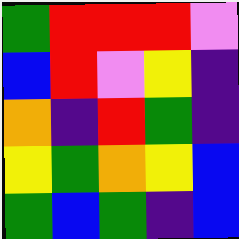[["green", "red", "red", "red", "violet"], ["blue", "red", "violet", "yellow", "indigo"], ["orange", "indigo", "red", "green", "indigo"], ["yellow", "green", "orange", "yellow", "blue"], ["green", "blue", "green", "indigo", "blue"]]